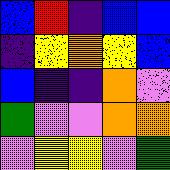[["blue", "red", "indigo", "blue", "blue"], ["indigo", "yellow", "orange", "yellow", "blue"], ["blue", "indigo", "indigo", "orange", "violet"], ["green", "violet", "violet", "orange", "orange"], ["violet", "yellow", "yellow", "violet", "green"]]